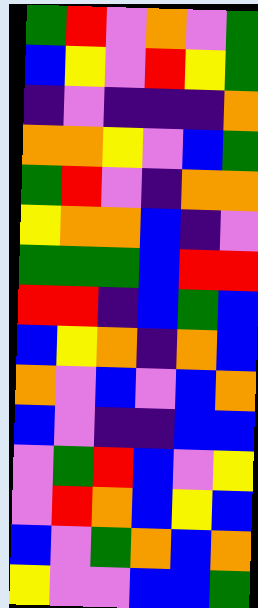[["green", "red", "violet", "orange", "violet", "green"], ["blue", "yellow", "violet", "red", "yellow", "green"], ["indigo", "violet", "indigo", "indigo", "indigo", "orange"], ["orange", "orange", "yellow", "violet", "blue", "green"], ["green", "red", "violet", "indigo", "orange", "orange"], ["yellow", "orange", "orange", "blue", "indigo", "violet"], ["green", "green", "green", "blue", "red", "red"], ["red", "red", "indigo", "blue", "green", "blue"], ["blue", "yellow", "orange", "indigo", "orange", "blue"], ["orange", "violet", "blue", "violet", "blue", "orange"], ["blue", "violet", "indigo", "indigo", "blue", "blue"], ["violet", "green", "red", "blue", "violet", "yellow"], ["violet", "red", "orange", "blue", "yellow", "blue"], ["blue", "violet", "green", "orange", "blue", "orange"], ["yellow", "violet", "violet", "blue", "blue", "green"]]